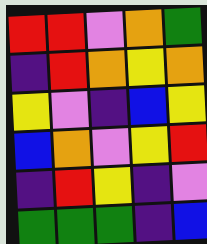[["red", "red", "violet", "orange", "green"], ["indigo", "red", "orange", "yellow", "orange"], ["yellow", "violet", "indigo", "blue", "yellow"], ["blue", "orange", "violet", "yellow", "red"], ["indigo", "red", "yellow", "indigo", "violet"], ["green", "green", "green", "indigo", "blue"]]